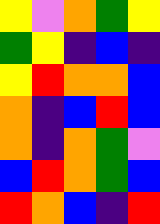[["yellow", "violet", "orange", "green", "yellow"], ["green", "yellow", "indigo", "blue", "indigo"], ["yellow", "red", "orange", "orange", "blue"], ["orange", "indigo", "blue", "red", "blue"], ["orange", "indigo", "orange", "green", "violet"], ["blue", "red", "orange", "green", "blue"], ["red", "orange", "blue", "indigo", "red"]]